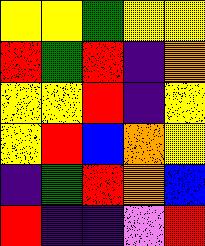[["yellow", "yellow", "green", "yellow", "yellow"], ["red", "green", "red", "indigo", "orange"], ["yellow", "yellow", "red", "indigo", "yellow"], ["yellow", "red", "blue", "orange", "yellow"], ["indigo", "green", "red", "orange", "blue"], ["red", "indigo", "indigo", "violet", "red"]]